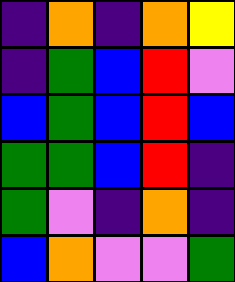[["indigo", "orange", "indigo", "orange", "yellow"], ["indigo", "green", "blue", "red", "violet"], ["blue", "green", "blue", "red", "blue"], ["green", "green", "blue", "red", "indigo"], ["green", "violet", "indigo", "orange", "indigo"], ["blue", "orange", "violet", "violet", "green"]]